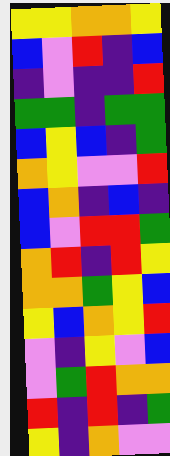[["yellow", "yellow", "orange", "orange", "yellow"], ["blue", "violet", "red", "indigo", "blue"], ["indigo", "violet", "indigo", "indigo", "red"], ["green", "green", "indigo", "green", "green"], ["blue", "yellow", "blue", "indigo", "green"], ["orange", "yellow", "violet", "violet", "red"], ["blue", "orange", "indigo", "blue", "indigo"], ["blue", "violet", "red", "red", "green"], ["orange", "red", "indigo", "red", "yellow"], ["orange", "orange", "green", "yellow", "blue"], ["yellow", "blue", "orange", "yellow", "red"], ["violet", "indigo", "yellow", "violet", "blue"], ["violet", "green", "red", "orange", "orange"], ["red", "indigo", "red", "indigo", "green"], ["yellow", "indigo", "orange", "violet", "violet"]]